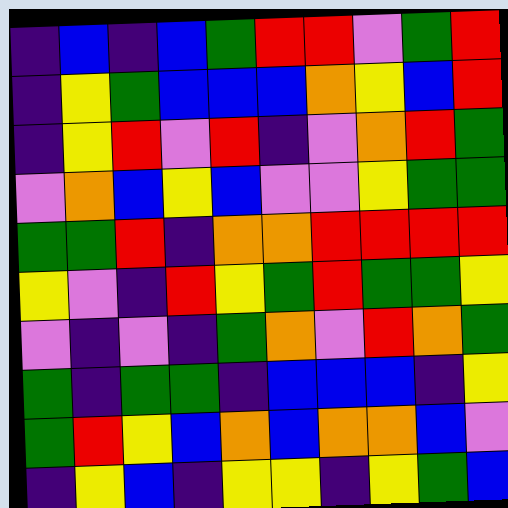[["indigo", "blue", "indigo", "blue", "green", "red", "red", "violet", "green", "red"], ["indigo", "yellow", "green", "blue", "blue", "blue", "orange", "yellow", "blue", "red"], ["indigo", "yellow", "red", "violet", "red", "indigo", "violet", "orange", "red", "green"], ["violet", "orange", "blue", "yellow", "blue", "violet", "violet", "yellow", "green", "green"], ["green", "green", "red", "indigo", "orange", "orange", "red", "red", "red", "red"], ["yellow", "violet", "indigo", "red", "yellow", "green", "red", "green", "green", "yellow"], ["violet", "indigo", "violet", "indigo", "green", "orange", "violet", "red", "orange", "green"], ["green", "indigo", "green", "green", "indigo", "blue", "blue", "blue", "indigo", "yellow"], ["green", "red", "yellow", "blue", "orange", "blue", "orange", "orange", "blue", "violet"], ["indigo", "yellow", "blue", "indigo", "yellow", "yellow", "indigo", "yellow", "green", "blue"]]